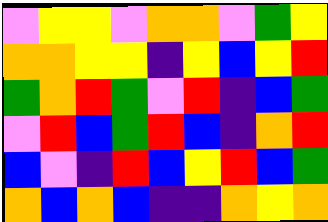[["violet", "yellow", "yellow", "violet", "orange", "orange", "violet", "green", "yellow"], ["orange", "orange", "yellow", "yellow", "indigo", "yellow", "blue", "yellow", "red"], ["green", "orange", "red", "green", "violet", "red", "indigo", "blue", "green"], ["violet", "red", "blue", "green", "red", "blue", "indigo", "orange", "red"], ["blue", "violet", "indigo", "red", "blue", "yellow", "red", "blue", "green"], ["orange", "blue", "orange", "blue", "indigo", "indigo", "orange", "yellow", "orange"]]